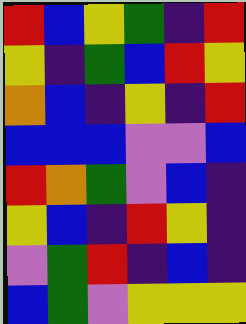[["red", "blue", "yellow", "green", "indigo", "red"], ["yellow", "indigo", "green", "blue", "red", "yellow"], ["orange", "blue", "indigo", "yellow", "indigo", "red"], ["blue", "blue", "blue", "violet", "violet", "blue"], ["red", "orange", "green", "violet", "blue", "indigo"], ["yellow", "blue", "indigo", "red", "yellow", "indigo"], ["violet", "green", "red", "indigo", "blue", "indigo"], ["blue", "green", "violet", "yellow", "yellow", "yellow"]]